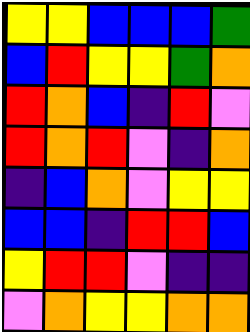[["yellow", "yellow", "blue", "blue", "blue", "green"], ["blue", "red", "yellow", "yellow", "green", "orange"], ["red", "orange", "blue", "indigo", "red", "violet"], ["red", "orange", "red", "violet", "indigo", "orange"], ["indigo", "blue", "orange", "violet", "yellow", "yellow"], ["blue", "blue", "indigo", "red", "red", "blue"], ["yellow", "red", "red", "violet", "indigo", "indigo"], ["violet", "orange", "yellow", "yellow", "orange", "orange"]]